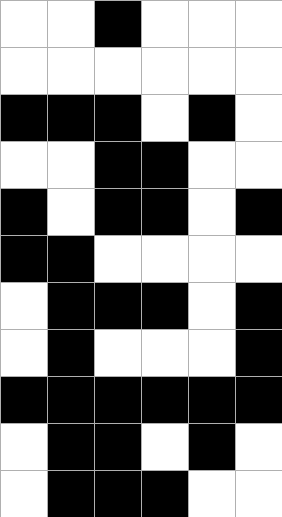[["white", "white", "black", "white", "white", "white"], ["white", "white", "white", "white", "white", "white"], ["black", "black", "black", "white", "black", "white"], ["white", "white", "black", "black", "white", "white"], ["black", "white", "black", "black", "white", "black"], ["black", "black", "white", "white", "white", "white"], ["white", "black", "black", "black", "white", "black"], ["white", "black", "white", "white", "white", "black"], ["black", "black", "black", "black", "black", "black"], ["white", "black", "black", "white", "black", "white"], ["white", "black", "black", "black", "white", "white"]]